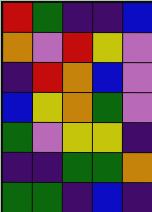[["red", "green", "indigo", "indigo", "blue"], ["orange", "violet", "red", "yellow", "violet"], ["indigo", "red", "orange", "blue", "violet"], ["blue", "yellow", "orange", "green", "violet"], ["green", "violet", "yellow", "yellow", "indigo"], ["indigo", "indigo", "green", "green", "orange"], ["green", "green", "indigo", "blue", "indigo"]]